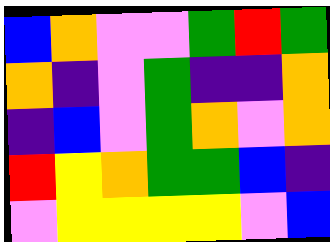[["blue", "orange", "violet", "violet", "green", "red", "green"], ["orange", "indigo", "violet", "green", "indigo", "indigo", "orange"], ["indigo", "blue", "violet", "green", "orange", "violet", "orange"], ["red", "yellow", "orange", "green", "green", "blue", "indigo"], ["violet", "yellow", "yellow", "yellow", "yellow", "violet", "blue"]]